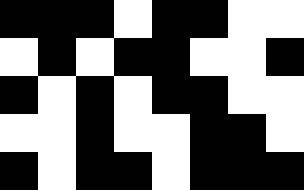[["black", "black", "black", "white", "black", "black", "white", "white"], ["white", "black", "white", "black", "black", "white", "white", "black"], ["black", "white", "black", "white", "black", "black", "white", "white"], ["white", "white", "black", "white", "white", "black", "black", "white"], ["black", "white", "black", "black", "white", "black", "black", "black"]]